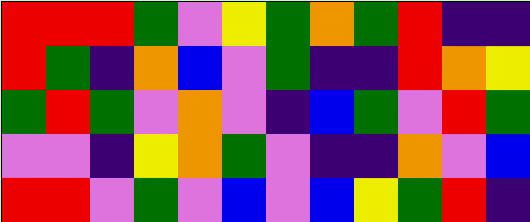[["red", "red", "red", "green", "violet", "yellow", "green", "orange", "green", "red", "indigo", "indigo"], ["red", "green", "indigo", "orange", "blue", "violet", "green", "indigo", "indigo", "red", "orange", "yellow"], ["green", "red", "green", "violet", "orange", "violet", "indigo", "blue", "green", "violet", "red", "green"], ["violet", "violet", "indigo", "yellow", "orange", "green", "violet", "indigo", "indigo", "orange", "violet", "blue"], ["red", "red", "violet", "green", "violet", "blue", "violet", "blue", "yellow", "green", "red", "indigo"]]